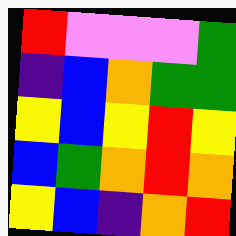[["red", "violet", "violet", "violet", "green"], ["indigo", "blue", "orange", "green", "green"], ["yellow", "blue", "yellow", "red", "yellow"], ["blue", "green", "orange", "red", "orange"], ["yellow", "blue", "indigo", "orange", "red"]]